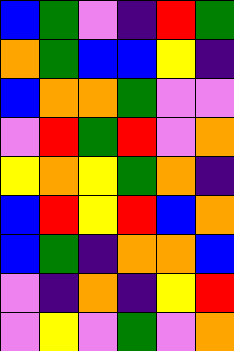[["blue", "green", "violet", "indigo", "red", "green"], ["orange", "green", "blue", "blue", "yellow", "indigo"], ["blue", "orange", "orange", "green", "violet", "violet"], ["violet", "red", "green", "red", "violet", "orange"], ["yellow", "orange", "yellow", "green", "orange", "indigo"], ["blue", "red", "yellow", "red", "blue", "orange"], ["blue", "green", "indigo", "orange", "orange", "blue"], ["violet", "indigo", "orange", "indigo", "yellow", "red"], ["violet", "yellow", "violet", "green", "violet", "orange"]]